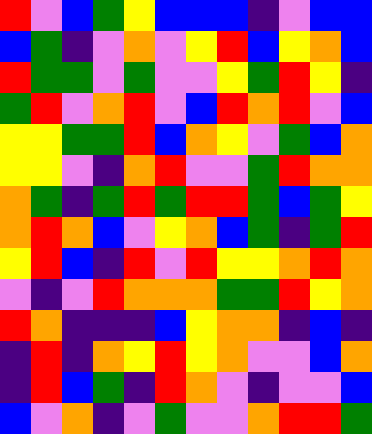[["red", "violet", "blue", "green", "yellow", "blue", "blue", "blue", "indigo", "violet", "blue", "blue"], ["blue", "green", "indigo", "violet", "orange", "violet", "yellow", "red", "blue", "yellow", "orange", "blue"], ["red", "green", "green", "violet", "green", "violet", "violet", "yellow", "green", "red", "yellow", "indigo"], ["green", "red", "violet", "orange", "red", "violet", "blue", "red", "orange", "red", "violet", "blue"], ["yellow", "yellow", "green", "green", "red", "blue", "orange", "yellow", "violet", "green", "blue", "orange"], ["yellow", "yellow", "violet", "indigo", "orange", "red", "violet", "violet", "green", "red", "orange", "orange"], ["orange", "green", "indigo", "green", "red", "green", "red", "red", "green", "blue", "green", "yellow"], ["orange", "red", "orange", "blue", "violet", "yellow", "orange", "blue", "green", "indigo", "green", "red"], ["yellow", "red", "blue", "indigo", "red", "violet", "red", "yellow", "yellow", "orange", "red", "orange"], ["violet", "indigo", "violet", "red", "orange", "orange", "orange", "green", "green", "red", "yellow", "orange"], ["red", "orange", "indigo", "indigo", "indigo", "blue", "yellow", "orange", "orange", "indigo", "blue", "indigo"], ["indigo", "red", "indigo", "orange", "yellow", "red", "yellow", "orange", "violet", "violet", "blue", "orange"], ["indigo", "red", "blue", "green", "indigo", "red", "orange", "violet", "indigo", "violet", "violet", "blue"], ["blue", "violet", "orange", "indigo", "violet", "green", "violet", "violet", "orange", "red", "red", "green"]]